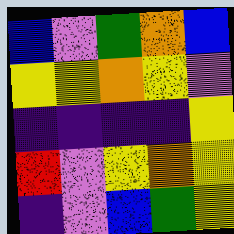[["blue", "violet", "green", "orange", "blue"], ["yellow", "yellow", "orange", "yellow", "violet"], ["indigo", "indigo", "indigo", "indigo", "yellow"], ["red", "violet", "yellow", "orange", "yellow"], ["indigo", "violet", "blue", "green", "yellow"]]